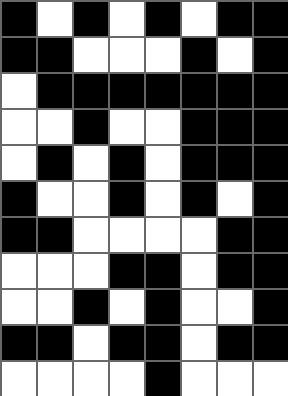[["black", "white", "black", "white", "black", "white", "black", "black"], ["black", "black", "white", "white", "white", "black", "white", "black"], ["white", "black", "black", "black", "black", "black", "black", "black"], ["white", "white", "black", "white", "white", "black", "black", "black"], ["white", "black", "white", "black", "white", "black", "black", "black"], ["black", "white", "white", "black", "white", "black", "white", "black"], ["black", "black", "white", "white", "white", "white", "black", "black"], ["white", "white", "white", "black", "black", "white", "black", "black"], ["white", "white", "black", "white", "black", "white", "white", "black"], ["black", "black", "white", "black", "black", "white", "black", "black"], ["white", "white", "white", "white", "black", "white", "white", "white"]]